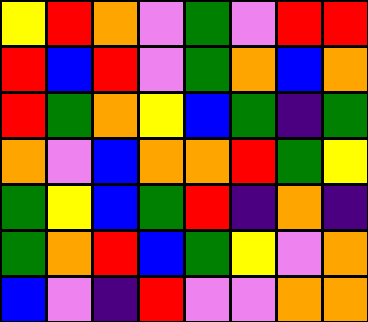[["yellow", "red", "orange", "violet", "green", "violet", "red", "red"], ["red", "blue", "red", "violet", "green", "orange", "blue", "orange"], ["red", "green", "orange", "yellow", "blue", "green", "indigo", "green"], ["orange", "violet", "blue", "orange", "orange", "red", "green", "yellow"], ["green", "yellow", "blue", "green", "red", "indigo", "orange", "indigo"], ["green", "orange", "red", "blue", "green", "yellow", "violet", "orange"], ["blue", "violet", "indigo", "red", "violet", "violet", "orange", "orange"]]